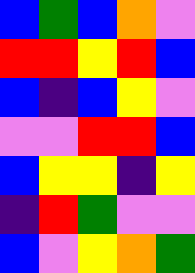[["blue", "green", "blue", "orange", "violet"], ["red", "red", "yellow", "red", "blue"], ["blue", "indigo", "blue", "yellow", "violet"], ["violet", "violet", "red", "red", "blue"], ["blue", "yellow", "yellow", "indigo", "yellow"], ["indigo", "red", "green", "violet", "violet"], ["blue", "violet", "yellow", "orange", "green"]]